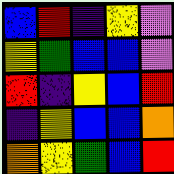[["blue", "red", "indigo", "yellow", "violet"], ["yellow", "green", "blue", "blue", "violet"], ["red", "indigo", "yellow", "blue", "red"], ["indigo", "yellow", "blue", "blue", "orange"], ["orange", "yellow", "green", "blue", "red"]]